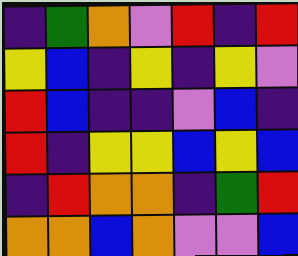[["indigo", "green", "orange", "violet", "red", "indigo", "red"], ["yellow", "blue", "indigo", "yellow", "indigo", "yellow", "violet"], ["red", "blue", "indigo", "indigo", "violet", "blue", "indigo"], ["red", "indigo", "yellow", "yellow", "blue", "yellow", "blue"], ["indigo", "red", "orange", "orange", "indigo", "green", "red"], ["orange", "orange", "blue", "orange", "violet", "violet", "blue"]]